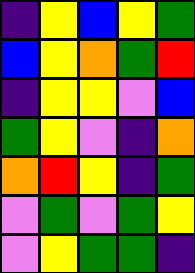[["indigo", "yellow", "blue", "yellow", "green"], ["blue", "yellow", "orange", "green", "red"], ["indigo", "yellow", "yellow", "violet", "blue"], ["green", "yellow", "violet", "indigo", "orange"], ["orange", "red", "yellow", "indigo", "green"], ["violet", "green", "violet", "green", "yellow"], ["violet", "yellow", "green", "green", "indigo"]]